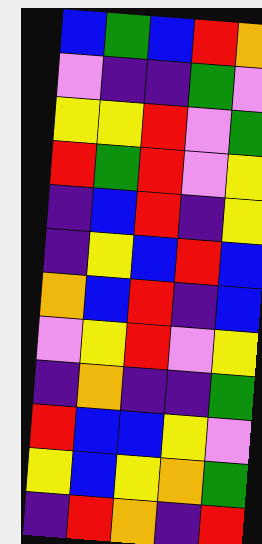[["blue", "green", "blue", "red", "orange"], ["violet", "indigo", "indigo", "green", "violet"], ["yellow", "yellow", "red", "violet", "green"], ["red", "green", "red", "violet", "yellow"], ["indigo", "blue", "red", "indigo", "yellow"], ["indigo", "yellow", "blue", "red", "blue"], ["orange", "blue", "red", "indigo", "blue"], ["violet", "yellow", "red", "violet", "yellow"], ["indigo", "orange", "indigo", "indigo", "green"], ["red", "blue", "blue", "yellow", "violet"], ["yellow", "blue", "yellow", "orange", "green"], ["indigo", "red", "orange", "indigo", "red"]]